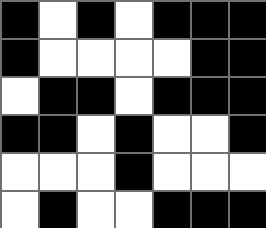[["black", "white", "black", "white", "black", "black", "black"], ["black", "white", "white", "white", "white", "black", "black"], ["white", "black", "black", "white", "black", "black", "black"], ["black", "black", "white", "black", "white", "white", "black"], ["white", "white", "white", "black", "white", "white", "white"], ["white", "black", "white", "white", "black", "black", "black"]]